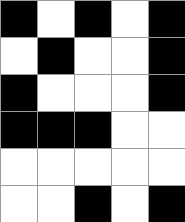[["black", "white", "black", "white", "black"], ["white", "black", "white", "white", "black"], ["black", "white", "white", "white", "black"], ["black", "black", "black", "white", "white"], ["white", "white", "white", "white", "white"], ["white", "white", "black", "white", "black"]]